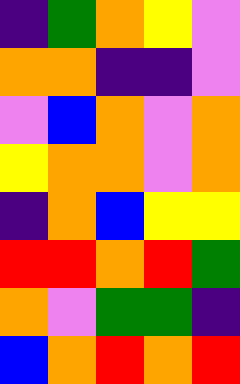[["indigo", "green", "orange", "yellow", "violet"], ["orange", "orange", "indigo", "indigo", "violet"], ["violet", "blue", "orange", "violet", "orange"], ["yellow", "orange", "orange", "violet", "orange"], ["indigo", "orange", "blue", "yellow", "yellow"], ["red", "red", "orange", "red", "green"], ["orange", "violet", "green", "green", "indigo"], ["blue", "orange", "red", "orange", "red"]]